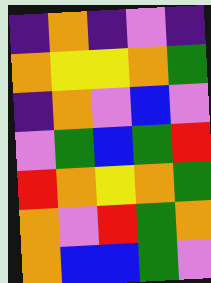[["indigo", "orange", "indigo", "violet", "indigo"], ["orange", "yellow", "yellow", "orange", "green"], ["indigo", "orange", "violet", "blue", "violet"], ["violet", "green", "blue", "green", "red"], ["red", "orange", "yellow", "orange", "green"], ["orange", "violet", "red", "green", "orange"], ["orange", "blue", "blue", "green", "violet"]]